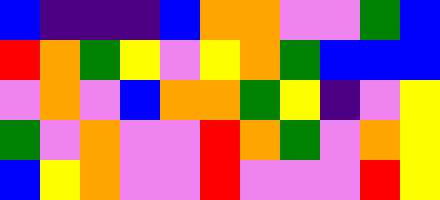[["blue", "indigo", "indigo", "indigo", "blue", "orange", "orange", "violet", "violet", "green", "blue"], ["red", "orange", "green", "yellow", "violet", "yellow", "orange", "green", "blue", "blue", "blue"], ["violet", "orange", "violet", "blue", "orange", "orange", "green", "yellow", "indigo", "violet", "yellow"], ["green", "violet", "orange", "violet", "violet", "red", "orange", "green", "violet", "orange", "yellow"], ["blue", "yellow", "orange", "violet", "violet", "red", "violet", "violet", "violet", "red", "yellow"]]